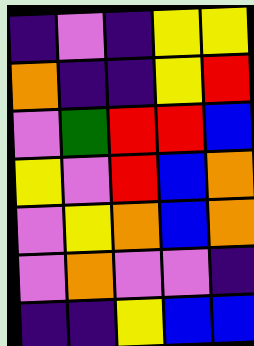[["indigo", "violet", "indigo", "yellow", "yellow"], ["orange", "indigo", "indigo", "yellow", "red"], ["violet", "green", "red", "red", "blue"], ["yellow", "violet", "red", "blue", "orange"], ["violet", "yellow", "orange", "blue", "orange"], ["violet", "orange", "violet", "violet", "indigo"], ["indigo", "indigo", "yellow", "blue", "blue"]]